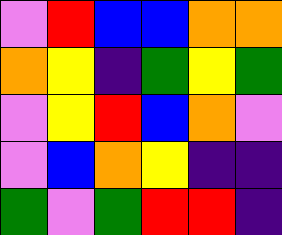[["violet", "red", "blue", "blue", "orange", "orange"], ["orange", "yellow", "indigo", "green", "yellow", "green"], ["violet", "yellow", "red", "blue", "orange", "violet"], ["violet", "blue", "orange", "yellow", "indigo", "indigo"], ["green", "violet", "green", "red", "red", "indigo"]]